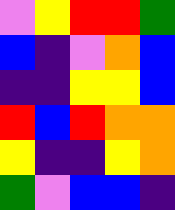[["violet", "yellow", "red", "red", "green"], ["blue", "indigo", "violet", "orange", "blue"], ["indigo", "indigo", "yellow", "yellow", "blue"], ["red", "blue", "red", "orange", "orange"], ["yellow", "indigo", "indigo", "yellow", "orange"], ["green", "violet", "blue", "blue", "indigo"]]